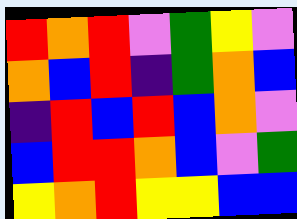[["red", "orange", "red", "violet", "green", "yellow", "violet"], ["orange", "blue", "red", "indigo", "green", "orange", "blue"], ["indigo", "red", "blue", "red", "blue", "orange", "violet"], ["blue", "red", "red", "orange", "blue", "violet", "green"], ["yellow", "orange", "red", "yellow", "yellow", "blue", "blue"]]